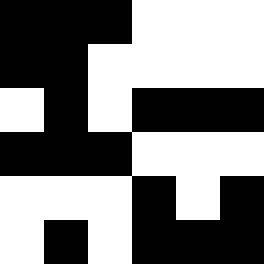[["black", "black", "black", "white", "white", "white"], ["black", "black", "white", "white", "white", "white"], ["white", "black", "white", "black", "black", "black"], ["black", "black", "black", "white", "white", "white"], ["white", "white", "white", "black", "white", "black"], ["white", "black", "white", "black", "black", "black"]]